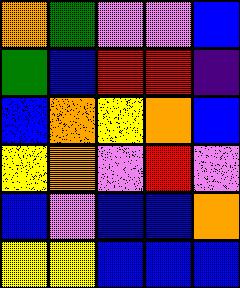[["orange", "green", "violet", "violet", "blue"], ["green", "blue", "red", "red", "indigo"], ["blue", "orange", "yellow", "orange", "blue"], ["yellow", "orange", "violet", "red", "violet"], ["blue", "violet", "blue", "blue", "orange"], ["yellow", "yellow", "blue", "blue", "blue"]]